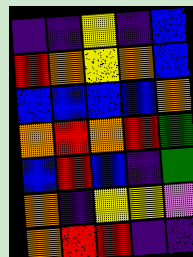[["indigo", "indigo", "yellow", "indigo", "blue"], ["red", "orange", "yellow", "orange", "blue"], ["blue", "blue", "blue", "blue", "orange"], ["orange", "red", "orange", "red", "green"], ["blue", "red", "blue", "indigo", "green"], ["orange", "indigo", "yellow", "yellow", "violet"], ["orange", "red", "red", "indigo", "indigo"]]